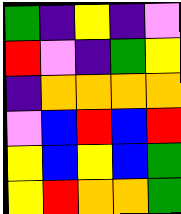[["green", "indigo", "yellow", "indigo", "violet"], ["red", "violet", "indigo", "green", "yellow"], ["indigo", "orange", "orange", "orange", "orange"], ["violet", "blue", "red", "blue", "red"], ["yellow", "blue", "yellow", "blue", "green"], ["yellow", "red", "orange", "orange", "green"]]